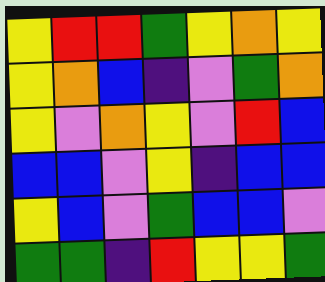[["yellow", "red", "red", "green", "yellow", "orange", "yellow"], ["yellow", "orange", "blue", "indigo", "violet", "green", "orange"], ["yellow", "violet", "orange", "yellow", "violet", "red", "blue"], ["blue", "blue", "violet", "yellow", "indigo", "blue", "blue"], ["yellow", "blue", "violet", "green", "blue", "blue", "violet"], ["green", "green", "indigo", "red", "yellow", "yellow", "green"]]